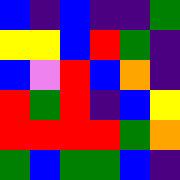[["blue", "indigo", "blue", "indigo", "indigo", "green"], ["yellow", "yellow", "blue", "red", "green", "indigo"], ["blue", "violet", "red", "blue", "orange", "indigo"], ["red", "green", "red", "indigo", "blue", "yellow"], ["red", "red", "red", "red", "green", "orange"], ["green", "blue", "green", "green", "blue", "indigo"]]